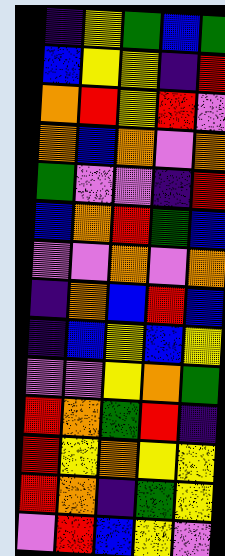[["indigo", "yellow", "green", "blue", "green"], ["blue", "yellow", "yellow", "indigo", "red"], ["orange", "red", "yellow", "red", "violet"], ["orange", "blue", "orange", "violet", "orange"], ["green", "violet", "violet", "indigo", "red"], ["blue", "orange", "red", "green", "blue"], ["violet", "violet", "orange", "violet", "orange"], ["indigo", "orange", "blue", "red", "blue"], ["indigo", "blue", "yellow", "blue", "yellow"], ["violet", "violet", "yellow", "orange", "green"], ["red", "orange", "green", "red", "indigo"], ["red", "yellow", "orange", "yellow", "yellow"], ["red", "orange", "indigo", "green", "yellow"], ["violet", "red", "blue", "yellow", "violet"]]